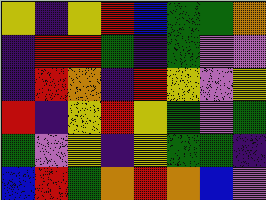[["yellow", "indigo", "yellow", "red", "blue", "green", "green", "orange"], ["indigo", "red", "red", "green", "indigo", "green", "violet", "violet"], ["indigo", "red", "orange", "indigo", "red", "yellow", "violet", "yellow"], ["red", "indigo", "yellow", "red", "yellow", "green", "violet", "green"], ["green", "violet", "yellow", "indigo", "yellow", "green", "green", "indigo"], ["blue", "red", "green", "orange", "red", "orange", "blue", "violet"]]